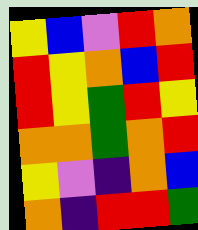[["yellow", "blue", "violet", "red", "orange"], ["red", "yellow", "orange", "blue", "red"], ["red", "yellow", "green", "red", "yellow"], ["orange", "orange", "green", "orange", "red"], ["yellow", "violet", "indigo", "orange", "blue"], ["orange", "indigo", "red", "red", "green"]]